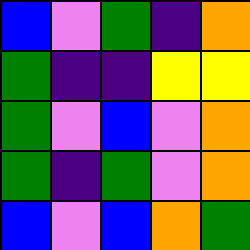[["blue", "violet", "green", "indigo", "orange"], ["green", "indigo", "indigo", "yellow", "yellow"], ["green", "violet", "blue", "violet", "orange"], ["green", "indigo", "green", "violet", "orange"], ["blue", "violet", "blue", "orange", "green"]]